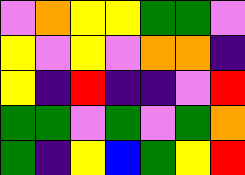[["violet", "orange", "yellow", "yellow", "green", "green", "violet"], ["yellow", "violet", "yellow", "violet", "orange", "orange", "indigo"], ["yellow", "indigo", "red", "indigo", "indigo", "violet", "red"], ["green", "green", "violet", "green", "violet", "green", "orange"], ["green", "indigo", "yellow", "blue", "green", "yellow", "red"]]